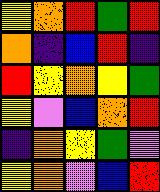[["yellow", "orange", "red", "green", "red"], ["orange", "indigo", "blue", "red", "indigo"], ["red", "yellow", "orange", "yellow", "green"], ["yellow", "violet", "blue", "orange", "red"], ["indigo", "orange", "yellow", "green", "violet"], ["yellow", "orange", "violet", "blue", "red"]]